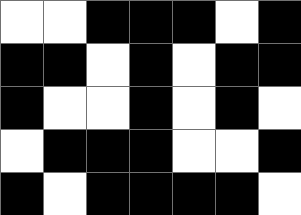[["white", "white", "black", "black", "black", "white", "black"], ["black", "black", "white", "black", "white", "black", "black"], ["black", "white", "white", "black", "white", "black", "white"], ["white", "black", "black", "black", "white", "white", "black"], ["black", "white", "black", "black", "black", "black", "white"]]